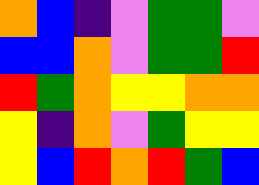[["orange", "blue", "indigo", "violet", "green", "green", "violet"], ["blue", "blue", "orange", "violet", "green", "green", "red"], ["red", "green", "orange", "yellow", "yellow", "orange", "orange"], ["yellow", "indigo", "orange", "violet", "green", "yellow", "yellow"], ["yellow", "blue", "red", "orange", "red", "green", "blue"]]